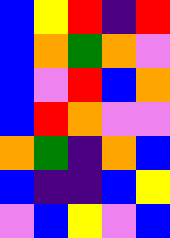[["blue", "yellow", "red", "indigo", "red"], ["blue", "orange", "green", "orange", "violet"], ["blue", "violet", "red", "blue", "orange"], ["blue", "red", "orange", "violet", "violet"], ["orange", "green", "indigo", "orange", "blue"], ["blue", "indigo", "indigo", "blue", "yellow"], ["violet", "blue", "yellow", "violet", "blue"]]